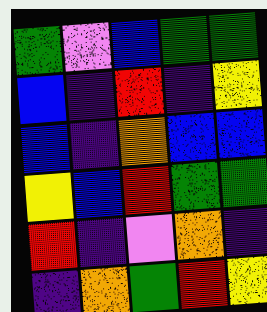[["green", "violet", "blue", "green", "green"], ["blue", "indigo", "red", "indigo", "yellow"], ["blue", "indigo", "orange", "blue", "blue"], ["yellow", "blue", "red", "green", "green"], ["red", "indigo", "violet", "orange", "indigo"], ["indigo", "orange", "green", "red", "yellow"]]